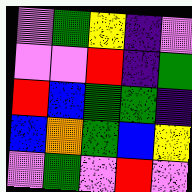[["violet", "green", "yellow", "indigo", "violet"], ["violet", "violet", "red", "indigo", "green"], ["red", "blue", "green", "green", "indigo"], ["blue", "orange", "green", "blue", "yellow"], ["violet", "green", "violet", "red", "violet"]]